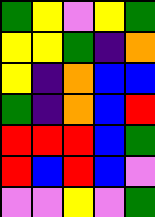[["green", "yellow", "violet", "yellow", "green"], ["yellow", "yellow", "green", "indigo", "orange"], ["yellow", "indigo", "orange", "blue", "blue"], ["green", "indigo", "orange", "blue", "red"], ["red", "red", "red", "blue", "green"], ["red", "blue", "red", "blue", "violet"], ["violet", "violet", "yellow", "violet", "green"]]